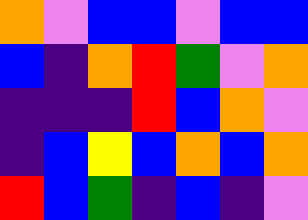[["orange", "violet", "blue", "blue", "violet", "blue", "blue"], ["blue", "indigo", "orange", "red", "green", "violet", "orange"], ["indigo", "indigo", "indigo", "red", "blue", "orange", "violet"], ["indigo", "blue", "yellow", "blue", "orange", "blue", "orange"], ["red", "blue", "green", "indigo", "blue", "indigo", "violet"]]